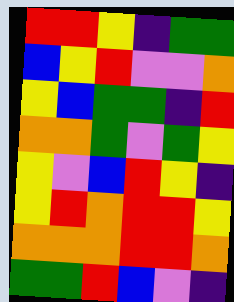[["red", "red", "yellow", "indigo", "green", "green"], ["blue", "yellow", "red", "violet", "violet", "orange"], ["yellow", "blue", "green", "green", "indigo", "red"], ["orange", "orange", "green", "violet", "green", "yellow"], ["yellow", "violet", "blue", "red", "yellow", "indigo"], ["yellow", "red", "orange", "red", "red", "yellow"], ["orange", "orange", "orange", "red", "red", "orange"], ["green", "green", "red", "blue", "violet", "indigo"]]